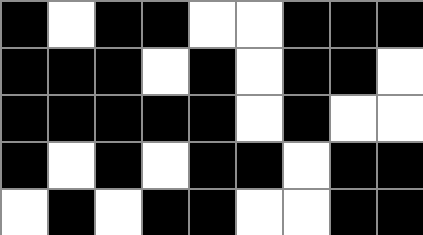[["black", "white", "black", "black", "white", "white", "black", "black", "black"], ["black", "black", "black", "white", "black", "white", "black", "black", "white"], ["black", "black", "black", "black", "black", "white", "black", "white", "white"], ["black", "white", "black", "white", "black", "black", "white", "black", "black"], ["white", "black", "white", "black", "black", "white", "white", "black", "black"]]